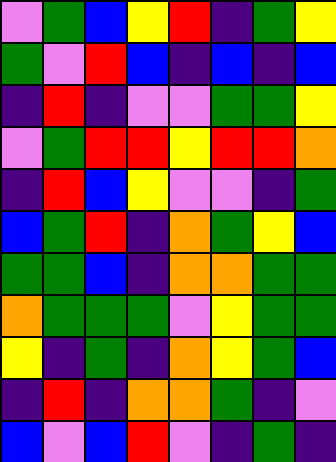[["violet", "green", "blue", "yellow", "red", "indigo", "green", "yellow"], ["green", "violet", "red", "blue", "indigo", "blue", "indigo", "blue"], ["indigo", "red", "indigo", "violet", "violet", "green", "green", "yellow"], ["violet", "green", "red", "red", "yellow", "red", "red", "orange"], ["indigo", "red", "blue", "yellow", "violet", "violet", "indigo", "green"], ["blue", "green", "red", "indigo", "orange", "green", "yellow", "blue"], ["green", "green", "blue", "indigo", "orange", "orange", "green", "green"], ["orange", "green", "green", "green", "violet", "yellow", "green", "green"], ["yellow", "indigo", "green", "indigo", "orange", "yellow", "green", "blue"], ["indigo", "red", "indigo", "orange", "orange", "green", "indigo", "violet"], ["blue", "violet", "blue", "red", "violet", "indigo", "green", "indigo"]]